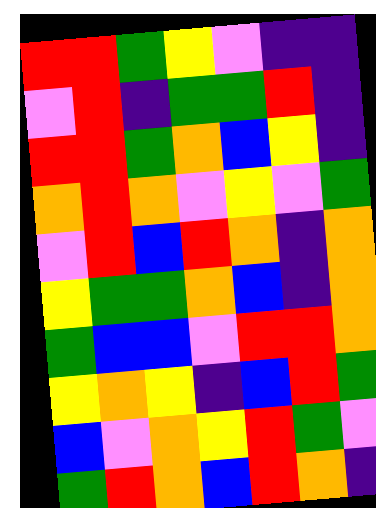[["red", "red", "green", "yellow", "violet", "indigo", "indigo"], ["violet", "red", "indigo", "green", "green", "red", "indigo"], ["red", "red", "green", "orange", "blue", "yellow", "indigo"], ["orange", "red", "orange", "violet", "yellow", "violet", "green"], ["violet", "red", "blue", "red", "orange", "indigo", "orange"], ["yellow", "green", "green", "orange", "blue", "indigo", "orange"], ["green", "blue", "blue", "violet", "red", "red", "orange"], ["yellow", "orange", "yellow", "indigo", "blue", "red", "green"], ["blue", "violet", "orange", "yellow", "red", "green", "violet"], ["green", "red", "orange", "blue", "red", "orange", "indigo"]]